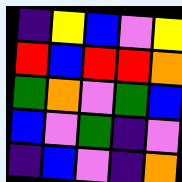[["indigo", "yellow", "blue", "violet", "yellow"], ["red", "blue", "red", "red", "orange"], ["green", "orange", "violet", "green", "blue"], ["blue", "violet", "green", "indigo", "violet"], ["indigo", "blue", "violet", "indigo", "orange"]]